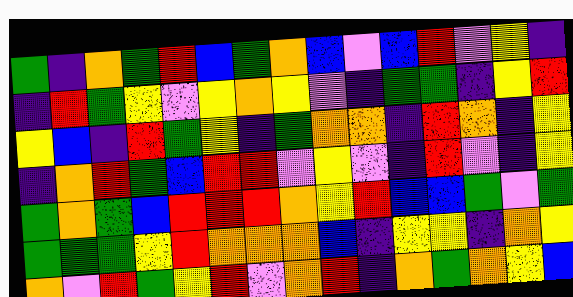[["green", "indigo", "orange", "green", "red", "blue", "green", "orange", "blue", "violet", "blue", "red", "violet", "yellow", "indigo"], ["indigo", "red", "green", "yellow", "violet", "yellow", "orange", "yellow", "violet", "indigo", "green", "green", "indigo", "yellow", "red"], ["yellow", "blue", "indigo", "red", "green", "yellow", "indigo", "green", "orange", "orange", "indigo", "red", "orange", "indigo", "yellow"], ["indigo", "orange", "red", "green", "blue", "red", "red", "violet", "yellow", "violet", "indigo", "red", "violet", "indigo", "yellow"], ["green", "orange", "green", "blue", "red", "red", "red", "orange", "yellow", "red", "blue", "blue", "green", "violet", "green"], ["green", "green", "green", "yellow", "red", "orange", "orange", "orange", "blue", "indigo", "yellow", "yellow", "indigo", "orange", "yellow"], ["orange", "violet", "red", "green", "yellow", "red", "violet", "orange", "red", "indigo", "orange", "green", "orange", "yellow", "blue"]]